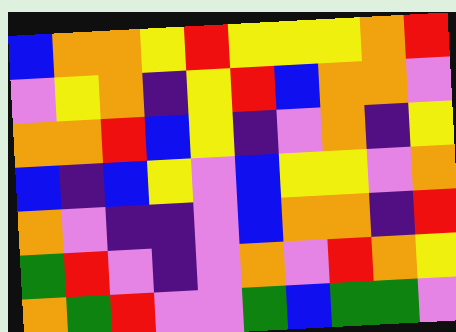[["blue", "orange", "orange", "yellow", "red", "yellow", "yellow", "yellow", "orange", "red"], ["violet", "yellow", "orange", "indigo", "yellow", "red", "blue", "orange", "orange", "violet"], ["orange", "orange", "red", "blue", "yellow", "indigo", "violet", "orange", "indigo", "yellow"], ["blue", "indigo", "blue", "yellow", "violet", "blue", "yellow", "yellow", "violet", "orange"], ["orange", "violet", "indigo", "indigo", "violet", "blue", "orange", "orange", "indigo", "red"], ["green", "red", "violet", "indigo", "violet", "orange", "violet", "red", "orange", "yellow"], ["orange", "green", "red", "violet", "violet", "green", "blue", "green", "green", "violet"]]